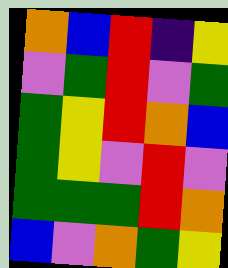[["orange", "blue", "red", "indigo", "yellow"], ["violet", "green", "red", "violet", "green"], ["green", "yellow", "red", "orange", "blue"], ["green", "yellow", "violet", "red", "violet"], ["green", "green", "green", "red", "orange"], ["blue", "violet", "orange", "green", "yellow"]]